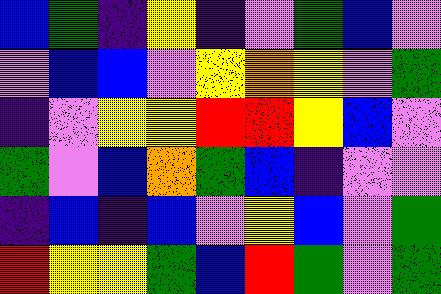[["blue", "green", "indigo", "yellow", "indigo", "violet", "green", "blue", "violet"], ["violet", "blue", "blue", "violet", "yellow", "orange", "yellow", "violet", "green"], ["indigo", "violet", "yellow", "yellow", "red", "red", "yellow", "blue", "violet"], ["green", "violet", "blue", "orange", "green", "blue", "indigo", "violet", "violet"], ["indigo", "blue", "indigo", "blue", "violet", "yellow", "blue", "violet", "green"], ["red", "yellow", "yellow", "green", "blue", "red", "green", "violet", "green"]]